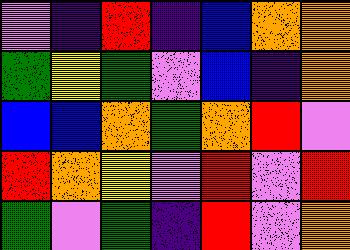[["violet", "indigo", "red", "indigo", "blue", "orange", "orange"], ["green", "yellow", "green", "violet", "blue", "indigo", "orange"], ["blue", "blue", "orange", "green", "orange", "red", "violet"], ["red", "orange", "yellow", "violet", "red", "violet", "red"], ["green", "violet", "green", "indigo", "red", "violet", "orange"]]